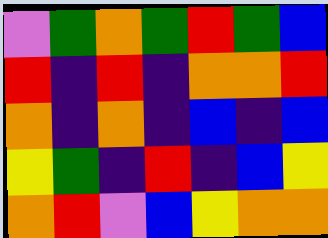[["violet", "green", "orange", "green", "red", "green", "blue"], ["red", "indigo", "red", "indigo", "orange", "orange", "red"], ["orange", "indigo", "orange", "indigo", "blue", "indigo", "blue"], ["yellow", "green", "indigo", "red", "indigo", "blue", "yellow"], ["orange", "red", "violet", "blue", "yellow", "orange", "orange"]]